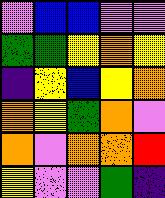[["violet", "blue", "blue", "violet", "violet"], ["green", "green", "yellow", "orange", "yellow"], ["indigo", "yellow", "blue", "yellow", "orange"], ["orange", "yellow", "green", "orange", "violet"], ["orange", "violet", "orange", "orange", "red"], ["yellow", "violet", "violet", "green", "indigo"]]